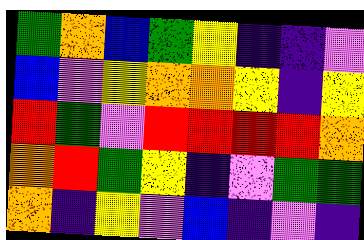[["green", "orange", "blue", "green", "yellow", "indigo", "indigo", "violet"], ["blue", "violet", "yellow", "orange", "orange", "yellow", "indigo", "yellow"], ["red", "green", "violet", "red", "red", "red", "red", "orange"], ["orange", "red", "green", "yellow", "indigo", "violet", "green", "green"], ["orange", "indigo", "yellow", "violet", "blue", "indigo", "violet", "indigo"]]